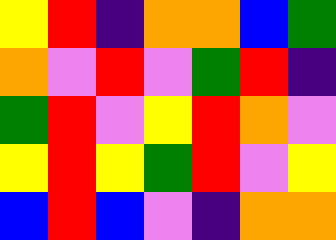[["yellow", "red", "indigo", "orange", "orange", "blue", "green"], ["orange", "violet", "red", "violet", "green", "red", "indigo"], ["green", "red", "violet", "yellow", "red", "orange", "violet"], ["yellow", "red", "yellow", "green", "red", "violet", "yellow"], ["blue", "red", "blue", "violet", "indigo", "orange", "orange"]]